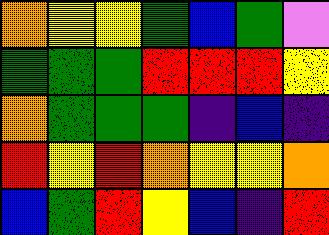[["orange", "yellow", "yellow", "green", "blue", "green", "violet"], ["green", "green", "green", "red", "red", "red", "yellow"], ["orange", "green", "green", "green", "indigo", "blue", "indigo"], ["red", "yellow", "red", "orange", "yellow", "yellow", "orange"], ["blue", "green", "red", "yellow", "blue", "indigo", "red"]]